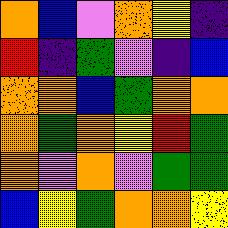[["orange", "blue", "violet", "orange", "yellow", "indigo"], ["red", "indigo", "green", "violet", "indigo", "blue"], ["orange", "orange", "blue", "green", "orange", "orange"], ["orange", "green", "orange", "yellow", "red", "green"], ["orange", "violet", "orange", "violet", "green", "green"], ["blue", "yellow", "green", "orange", "orange", "yellow"]]